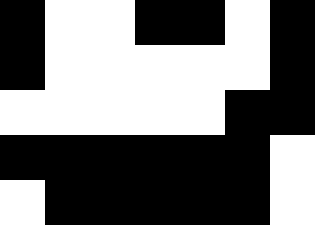[["black", "white", "white", "black", "black", "white", "black"], ["black", "white", "white", "white", "white", "white", "black"], ["white", "white", "white", "white", "white", "black", "black"], ["black", "black", "black", "black", "black", "black", "white"], ["white", "black", "black", "black", "black", "black", "white"]]